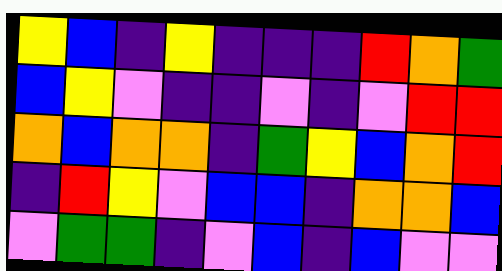[["yellow", "blue", "indigo", "yellow", "indigo", "indigo", "indigo", "red", "orange", "green"], ["blue", "yellow", "violet", "indigo", "indigo", "violet", "indigo", "violet", "red", "red"], ["orange", "blue", "orange", "orange", "indigo", "green", "yellow", "blue", "orange", "red"], ["indigo", "red", "yellow", "violet", "blue", "blue", "indigo", "orange", "orange", "blue"], ["violet", "green", "green", "indigo", "violet", "blue", "indigo", "blue", "violet", "violet"]]